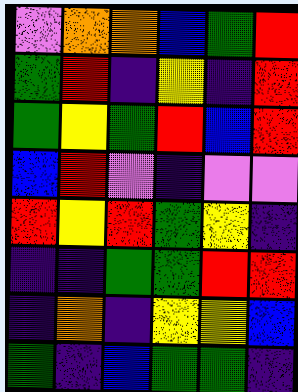[["violet", "orange", "orange", "blue", "green", "red"], ["green", "red", "indigo", "yellow", "indigo", "red"], ["green", "yellow", "green", "red", "blue", "red"], ["blue", "red", "violet", "indigo", "violet", "violet"], ["red", "yellow", "red", "green", "yellow", "indigo"], ["indigo", "indigo", "green", "green", "red", "red"], ["indigo", "orange", "indigo", "yellow", "yellow", "blue"], ["green", "indigo", "blue", "green", "green", "indigo"]]